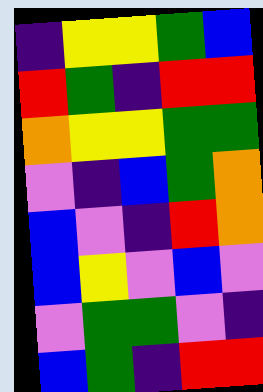[["indigo", "yellow", "yellow", "green", "blue"], ["red", "green", "indigo", "red", "red"], ["orange", "yellow", "yellow", "green", "green"], ["violet", "indigo", "blue", "green", "orange"], ["blue", "violet", "indigo", "red", "orange"], ["blue", "yellow", "violet", "blue", "violet"], ["violet", "green", "green", "violet", "indigo"], ["blue", "green", "indigo", "red", "red"]]